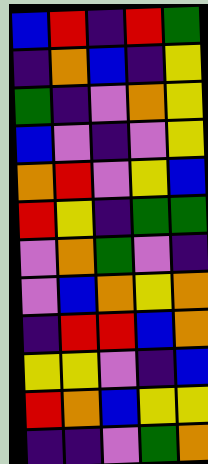[["blue", "red", "indigo", "red", "green"], ["indigo", "orange", "blue", "indigo", "yellow"], ["green", "indigo", "violet", "orange", "yellow"], ["blue", "violet", "indigo", "violet", "yellow"], ["orange", "red", "violet", "yellow", "blue"], ["red", "yellow", "indigo", "green", "green"], ["violet", "orange", "green", "violet", "indigo"], ["violet", "blue", "orange", "yellow", "orange"], ["indigo", "red", "red", "blue", "orange"], ["yellow", "yellow", "violet", "indigo", "blue"], ["red", "orange", "blue", "yellow", "yellow"], ["indigo", "indigo", "violet", "green", "orange"]]